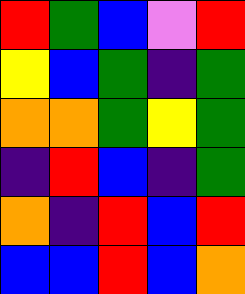[["red", "green", "blue", "violet", "red"], ["yellow", "blue", "green", "indigo", "green"], ["orange", "orange", "green", "yellow", "green"], ["indigo", "red", "blue", "indigo", "green"], ["orange", "indigo", "red", "blue", "red"], ["blue", "blue", "red", "blue", "orange"]]